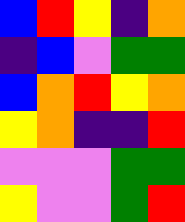[["blue", "red", "yellow", "indigo", "orange"], ["indigo", "blue", "violet", "green", "green"], ["blue", "orange", "red", "yellow", "orange"], ["yellow", "orange", "indigo", "indigo", "red"], ["violet", "violet", "violet", "green", "green"], ["yellow", "violet", "violet", "green", "red"]]